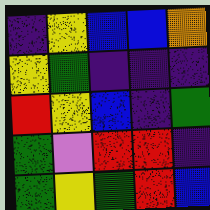[["indigo", "yellow", "blue", "blue", "orange"], ["yellow", "green", "indigo", "indigo", "indigo"], ["red", "yellow", "blue", "indigo", "green"], ["green", "violet", "red", "red", "indigo"], ["green", "yellow", "green", "red", "blue"]]